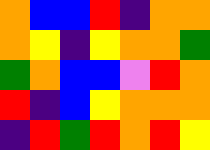[["orange", "blue", "blue", "red", "indigo", "orange", "orange"], ["orange", "yellow", "indigo", "yellow", "orange", "orange", "green"], ["green", "orange", "blue", "blue", "violet", "red", "orange"], ["red", "indigo", "blue", "yellow", "orange", "orange", "orange"], ["indigo", "red", "green", "red", "orange", "red", "yellow"]]